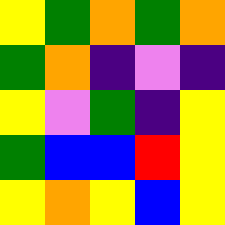[["yellow", "green", "orange", "green", "orange"], ["green", "orange", "indigo", "violet", "indigo"], ["yellow", "violet", "green", "indigo", "yellow"], ["green", "blue", "blue", "red", "yellow"], ["yellow", "orange", "yellow", "blue", "yellow"]]